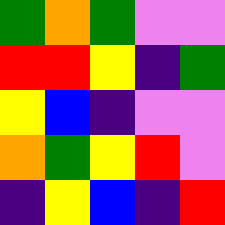[["green", "orange", "green", "violet", "violet"], ["red", "red", "yellow", "indigo", "green"], ["yellow", "blue", "indigo", "violet", "violet"], ["orange", "green", "yellow", "red", "violet"], ["indigo", "yellow", "blue", "indigo", "red"]]